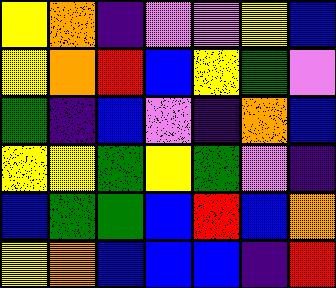[["yellow", "orange", "indigo", "violet", "violet", "yellow", "blue"], ["yellow", "orange", "red", "blue", "yellow", "green", "violet"], ["green", "indigo", "blue", "violet", "indigo", "orange", "blue"], ["yellow", "yellow", "green", "yellow", "green", "violet", "indigo"], ["blue", "green", "green", "blue", "red", "blue", "orange"], ["yellow", "orange", "blue", "blue", "blue", "indigo", "red"]]